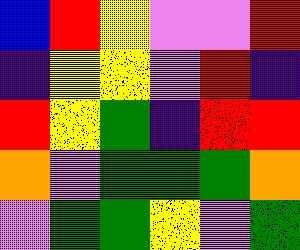[["blue", "red", "yellow", "violet", "violet", "red"], ["indigo", "yellow", "yellow", "violet", "red", "indigo"], ["red", "yellow", "green", "indigo", "red", "red"], ["orange", "violet", "green", "green", "green", "orange"], ["violet", "green", "green", "yellow", "violet", "green"]]